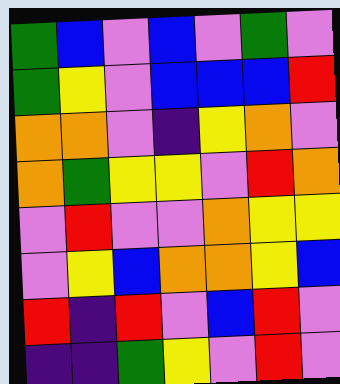[["green", "blue", "violet", "blue", "violet", "green", "violet"], ["green", "yellow", "violet", "blue", "blue", "blue", "red"], ["orange", "orange", "violet", "indigo", "yellow", "orange", "violet"], ["orange", "green", "yellow", "yellow", "violet", "red", "orange"], ["violet", "red", "violet", "violet", "orange", "yellow", "yellow"], ["violet", "yellow", "blue", "orange", "orange", "yellow", "blue"], ["red", "indigo", "red", "violet", "blue", "red", "violet"], ["indigo", "indigo", "green", "yellow", "violet", "red", "violet"]]